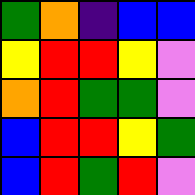[["green", "orange", "indigo", "blue", "blue"], ["yellow", "red", "red", "yellow", "violet"], ["orange", "red", "green", "green", "violet"], ["blue", "red", "red", "yellow", "green"], ["blue", "red", "green", "red", "violet"]]